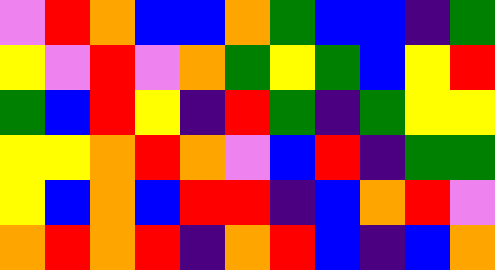[["violet", "red", "orange", "blue", "blue", "orange", "green", "blue", "blue", "indigo", "green"], ["yellow", "violet", "red", "violet", "orange", "green", "yellow", "green", "blue", "yellow", "red"], ["green", "blue", "red", "yellow", "indigo", "red", "green", "indigo", "green", "yellow", "yellow"], ["yellow", "yellow", "orange", "red", "orange", "violet", "blue", "red", "indigo", "green", "green"], ["yellow", "blue", "orange", "blue", "red", "red", "indigo", "blue", "orange", "red", "violet"], ["orange", "red", "orange", "red", "indigo", "orange", "red", "blue", "indigo", "blue", "orange"]]